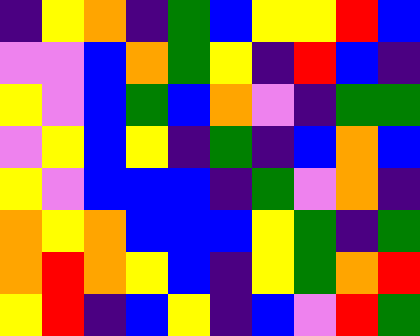[["indigo", "yellow", "orange", "indigo", "green", "blue", "yellow", "yellow", "red", "blue"], ["violet", "violet", "blue", "orange", "green", "yellow", "indigo", "red", "blue", "indigo"], ["yellow", "violet", "blue", "green", "blue", "orange", "violet", "indigo", "green", "green"], ["violet", "yellow", "blue", "yellow", "indigo", "green", "indigo", "blue", "orange", "blue"], ["yellow", "violet", "blue", "blue", "blue", "indigo", "green", "violet", "orange", "indigo"], ["orange", "yellow", "orange", "blue", "blue", "blue", "yellow", "green", "indigo", "green"], ["orange", "red", "orange", "yellow", "blue", "indigo", "yellow", "green", "orange", "red"], ["yellow", "red", "indigo", "blue", "yellow", "indigo", "blue", "violet", "red", "green"]]